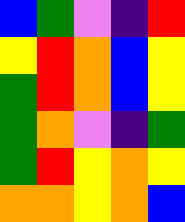[["blue", "green", "violet", "indigo", "red"], ["yellow", "red", "orange", "blue", "yellow"], ["green", "red", "orange", "blue", "yellow"], ["green", "orange", "violet", "indigo", "green"], ["green", "red", "yellow", "orange", "yellow"], ["orange", "orange", "yellow", "orange", "blue"]]